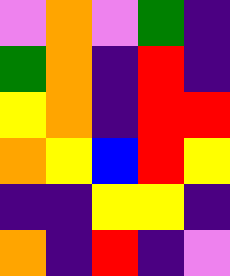[["violet", "orange", "violet", "green", "indigo"], ["green", "orange", "indigo", "red", "indigo"], ["yellow", "orange", "indigo", "red", "red"], ["orange", "yellow", "blue", "red", "yellow"], ["indigo", "indigo", "yellow", "yellow", "indigo"], ["orange", "indigo", "red", "indigo", "violet"]]